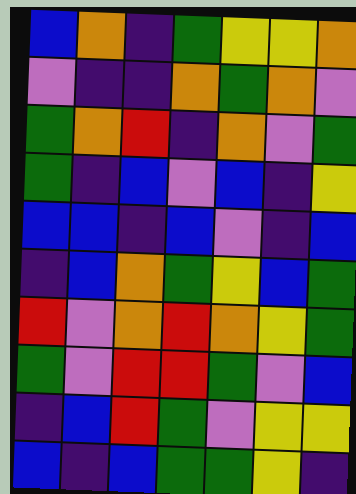[["blue", "orange", "indigo", "green", "yellow", "yellow", "orange"], ["violet", "indigo", "indigo", "orange", "green", "orange", "violet"], ["green", "orange", "red", "indigo", "orange", "violet", "green"], ["green", "indigo", "blue", "violet", "blue", "indigo", "yellow"], ["blue", "blue", "indigo", "blue", "violet", "indigo", "blue"], ["indigo", "blue", "orange", "green", "yellow", "blue", "green"], ["red", "violet", "orange", "red", "orange", "yellow", "green"], ["green", "violet", "red", "red", "green", "violet", "blue"], ["indigo", "blue", "red", "green", "violet", "yellow", "yellow"], ["blue", "indigo", "blue", "green", "green", "yellow", "indigo"]]